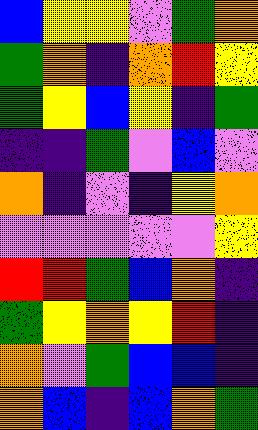[["blue", "yellow", "yellow", "violet", "green", "orange"], ["green", "orange", "indigo", "orange", "red", "yellow"], ["green", "yellow", "blue", "yellow", "indigo", "green"], ["indigo", "indigo", "green", "violet", "blue", "violet"], ["orange", "indigo", "violet", "indigo", "yellow", "orange"], ["violet", "violet", "violet", "violet", "violet", "yellow"], ["red", "red", "green", "blue", "orange", "indigo"], ["green", "yellow", "orange", "yellow", "red", "indigo"], ["orange", "violet", "green", "blue", "blue", "indigo"], ["orange", "blue", "indigo", "blue", "orange", "green"]]